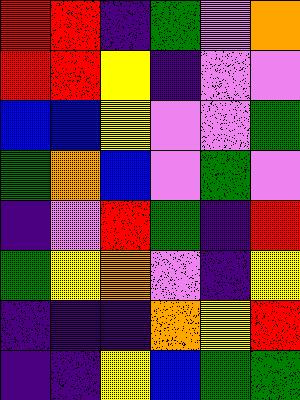[["red", "red", "indigo", "green", "violet", "orange"], ["red", "red", "yellow", "indigo", "violet", "violet"], ["blue", "blue", "yellow", "violet", "violet", "green"], ["green", "orange", "blue", "violet", "green", "violet"], ["indigo", "violet", "red", "green", "indigo", "red"], ["green", "yellow", "orange", "violet", "indigo", "yellow"], ["indigo", "indigo", "indigo", "orange", "yellow", "red"], ["indigo", "indigo", "yellow", "blue", "green", "green"]]